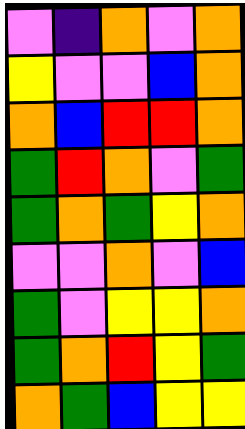[["violet", "indigo", "orange", "violet", "orange"], ["yellow", "violet", "violet", "blue", "orange"], ["orange", "blue", "red", "red", "orange"], ["green", "red", "orange", "violet", "green"], ["green", "orange", "green", "yellow", "orange"], ["violet", "violet", "orange", "violet", "blue"], ["green", "violet", "yellow", "yellow", "orange"], ["green", "orange", "red", "yellow", "green"], ["orange", "green", "blue", "yellow", "yellow"]]